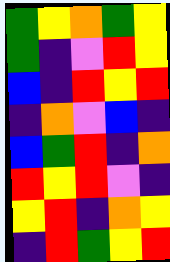[["green", "yellow", "orange", "green", "yellow"], ["green", "indigo", "violet", "red", "yellow"], ["blue", "indigo", "red", "yellow", "red"], ["indigo", "orange", "violet", "blue", "indigo"], ["blue", "green", "red", "indigo", "orange"], ["red", "yellow", "red", "violet", "indigo"], ["yellow", "red", "indigo", "orange", "yellow"], ["indigo", "red", "green", "yellow", "red"]]